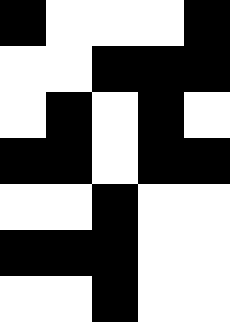[["black", "white", "white", "white", "black"], ["white", "white", "black", "black", "black"], ["white", "black", "white", "black", "white"], ["black", "black", "white", "black", "black"], ["white", "white", "black", "white", "white"], ["black", "black", "black", "white", "white"], ["white", "white", "black", "white", "white"]]